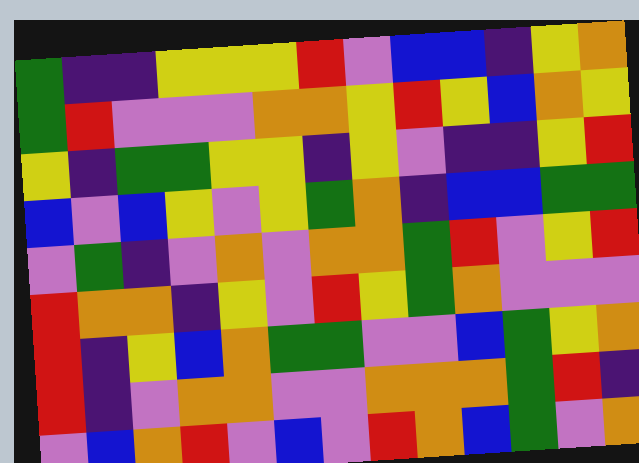[["green", "indigo", "indigo", "yellow", "yellow", "yellow", "red", "violet", "blue", "blue", "indigo", "yellow", "orange"], ["green", "red", "violet", "violet", "violet", "orange", "orange", "yellow", "red", "yellow", "blue", "orange", "yellow"], ["yellow", "indigo", "green", "green", "yellow", "yellow", "indigo", "yellow", "violet", "indigo", "indigo", "yellow", "red"], ["blue", "violet", "blue", "yellow", "violet", "yellow", "green", "orange", "indigo", "blue", "blue", "green", "green"], ["violet", "green", "indigo", "violet", "orange", "violet", "orange", "orange", "green", "red", "violet", "yellow", "red"], ["red", "orange", "orange", "indigo", "yellow", "violet", "red", "yellow", "green", "orange", "violet", "violet", "violet"], ["red", "indigo", "yellow", "blue", "orange", "green", "green", "violet", "violet", "blue", "green", "yellow", "orange"], ["red", "indigo", "violet", "orange", "orange", "violet", "violet", "orange", "orange", "orange", "green", "red", "indigo"], ["violet", "blue", "orange", "red", "violet", "blue", "violet", "red", "orange", "blue", "green", "violet", "orange"]]